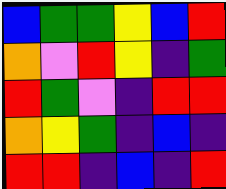[["blue", "green", "green", "yellow", "blue", "red"], ["orange", "violet", "red", "yellow", "indigo", "green"], ["red", "green", "violet", "indigo", "red", "red"], ["orange", "yellow", "green", "indigo", "blue", "indigo"], ["red", "red", "indigo", "blue", "indigo", "red"]]